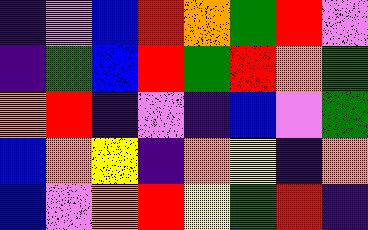[["indigo", "violet", "blue", "red", "orange", "green", "red", "violet"], ["indigo", "green", "blue", "red", "green", "red", "orange", "green"], ["orange", "red", "indigo", "violet", "indigo", "blue", "violet", "green"], ["blue", "orange", "yellow", "indigo", "orange", "yellow", "indigo", "orange"], ["blue", "violet", "orange", "red", "yellow", "green", "red", "indigo"]]